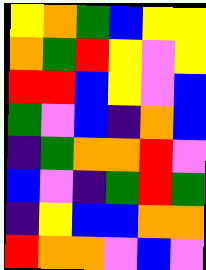[["yellow", "orange", "green", "blue", "yellow", "yellow"], ["orange", "green", "red", "yellow", "violet", "yellow"], ["red", "red", "blue", "yellow", "violet", "blue"], ["green", "violet", "blue", "indigo", "orange", "blue"], ["indigo", "green", "orange", "orange", "red", "violet"], ["blue", "violet", "indigo", "green", "red", "green"], ["indigo", "yellow", "blue", "blue", "orange", "orange"], ["red", "orange", "orange", "violet", "blue", "violet"]]